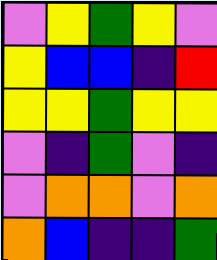[["violet", "yellow", "green", "yellow", "violet"], ["yellow", "blue", "blue", "indigo", "red"], ["yellow", "yellow", "green", "yellow", "yellow"], ["violet", "indigo", "green", "violet", "indigo"], ["violet", "orange", "orange", "violet", "orange"], ["orange", "blue", "indigo", "indigo", "green"]]